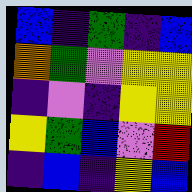[["blue", "indigo", "green", "indigo", "blue"], ["orange", "green", "violet", "yellow", "yellow"], ["indigo", "violet", "indigo", "yellow", "yellow"], ["yellow", "green", "blue", "violet", "red"], ["indigo", "blue", "indigo", "yellow", "blue"]]